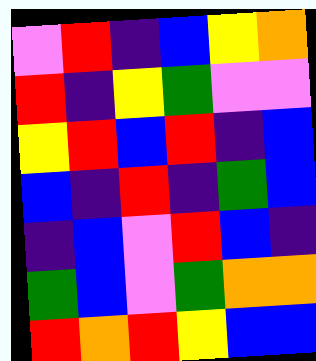[["violet", "red", "indigo", "blue", "yellow", "orange"], ["red", "indigo", "yellow", "green", "violet", "violet"], ["yellow", "red", "blue", "red", "indigo", "blue"], ["blue", "indigo", "red", "indigo", "green", "blue"], ["indigo", "blue", "violet", "red", "blue", "indigo"], ["green", "blue", "violet", "green", "orange", "orange"], ["red", "orange", "red", "yellow", "blue", "blue"]]